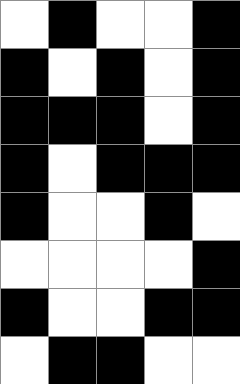[["white", "black", "white", "white", "black"], ["black", "white", "black", "white", "black"], ["black", "black", "black", "white", "black"], ["black", "white", "black", "black", "black"], ["black", "white", "white", "black", "white"], ["white", "white", "white", "white", "black"], ["black", "white", "white", "black", "black"], ["white", "black", "black", "white", "white"]]